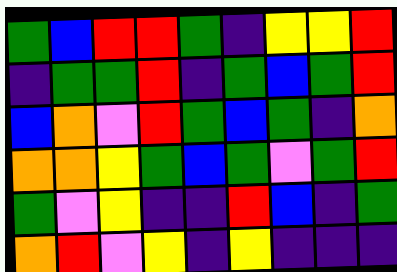[["green", "blue", "red", "red", "green", "indigo", "yellow", "yellow", "red"], ["indigo", "green", "green", "red", "indigo", "green", "blue", "green", "red"], ["blue", "orange", "violet", "red", "green", "blue", "green", "indigo", "orange"], ["orange", "orange", "yellow", "green", "blue", "green", "violet", "green", "red"], ["green", "violet", "yellow", "indigo", "indigo", "red", "blue", "indigo", "green"], ["orange", "red", "violet", "yellow", "indigo", "yellow", "indigo", "indigo", "indigo"]]